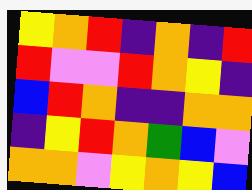[["yellow", "orange", "red", "indigo", "orange", "indigo", "red"], ["red", "violet", "violet", "red", "orange", "yellow", "indigo"], ["blue", "red", "orange", "indigo", "indigo", "orange", "orange"], ["indigo", "yellow", "red", "orange", "green", "blue", "violet"], ["orange", "orange", "violet", "yellow", "orange", "yellow", "blue"]]